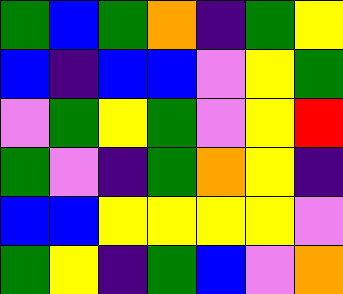[["green", "blue", "green", "orange", "indigo", "green", "yellow"], ["blue", "indigo", "blue", "blue", "violet", "yellow", "green"], ["violet", "green", "yellow", "green", "violet", "yellow", "red"], ["green", "violet", "indigo", "green", "orange", "yellow", "indigo"], ["blue", "blue", "yellow", "yellow", "yellow", "yellow", "violet"], ["green", "yellow", "indigo", "green", "blue", "violet", "orange"]]